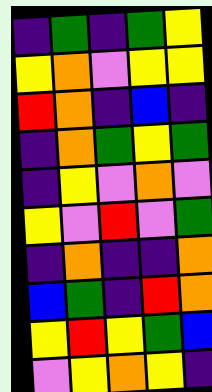[["indigo", "green", "indigo", "green", "yellow"], ["yellow", "orange", "violet", "yellow", "yellow"], ["red", "orange", "indigo", "blue", "indigo"], ["indigo", "orange", "green", "yellow", "green"], ["indigo", "yellow", "violet", "orange", "violet"], ["yellow", "violet", "red", "violet", "green"], ["indigo", "orange", "indigo", "indigo", "orange"], ["blue", "green", "indigo", "red", "orange"], ["yellow", "red", "yellow", "green", "blue"], ["violet", "yellow", "orange", "yellow", "indigo"]]